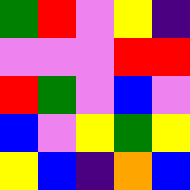[["green", "red", "violet", "yellow", "indigo"], ["violet", "violet", "violet", "red", "red"], ["red", "green", "violet", "blue", "violet"], ["blue", "violet", "yellow", "green", "yellow"], ["yellow", "blue", "indigo", "orange", "blue"]]